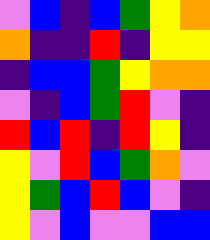[["violet", "blue", "indigo", "blue", "green", "yellow", "orange"], ["orange", "indigo", "indigo", "red", "indigo", "yellow", "yellow"], ["indigo", "blue", "blue", "green", "yellow", "orange", "orange"], ["violet", "indigo", "blue", "green", "red", "violet", "indigo"], ["red", "blue", "red", "indigo", "red", "yellow", "indigo"], ["yellow", "violet", "red", "blue", "green", "orange", "violet"], ["yellow", "green", "blue", "red", "blue", "violet", "indigo"], ["yellow", "violet", "blue", "violet", "violet", "blue", "blue"]]